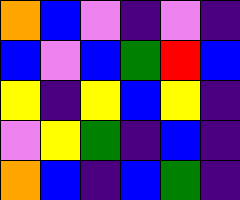[["orange", "blue", "violet", "indigo", "violet", "indigo"], ["blue", "violet", "blue", "green", "red", "blue"], ["yellow", "indigo", "yellow", "blue", "yellow", "indigo"], ["violet", "yellow", "green", "indigo", "blue", "indigo"], ["orange", "blue", "indigo", "blue", "green", "indigo"]]